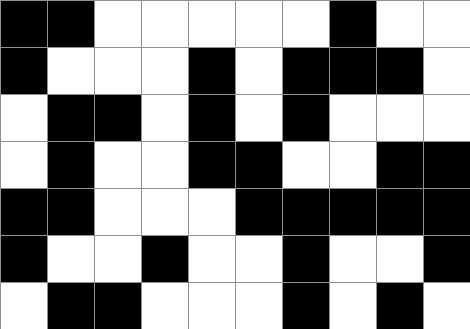[["black", "black", "white", "white", "white", "white", "white", "black", "white", "white"], ["black", "white", "white", "white", "black", "white", "black", "black", "black", "white"], ["white", "black", "black", "white", "black", "white", "black", "white", "white", "white"], ["white", "black", "white", "white", "black", "black", "white", "white", "black", "black"], ["black", "black", "white", "white", "white", "black", "black", "black", "black", "black"], ["black", "white", "white", "black", "white", "white", "black", "white", "white", "black"], ["white", "black", "black", "white", "white", "white", "black", "white", "black", "white"]]